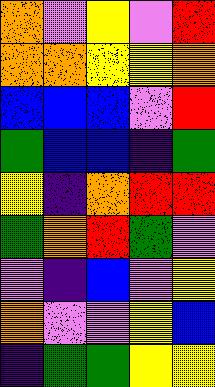[["orange", "violet", "yellow", "violet", "red"], ["orange", "orange", "yellow", "yellow", "orange"], ["blue", "blue", "blue", "violet", "red"], ["green", "blue", "blue", "indigo", "green"], ["yellow", "indigo", "orange", "red", "red"], ["green", "orange", "red", "green", "violet"], ["violet", "indigo", "blue", "violet", "yellow"], ["orange", "violet", "violet", "yellow", "blue"], ["indigo", "green", "green", "yellow", "yellow"]]